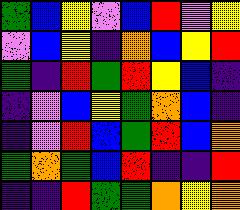[["green", "blue", "yellow", "violet", "blue", "red", "violet", "yellow"], ["violet", "blue", "yellow", "indigo", "orange", "blue", "yellow", "red"], ["green", "indigo", "red", "green", "red", "yellow", "blue", "indigo"], ["indigo", "violet", "blue", "yellow", "green", "orange", "blue", "indigo"], ["indigo", "violet", "red", "blue", "green", "red", "blue", "orange"], ["green", "orange", "green", "blue", "red", "indigo", "indigo", "red"], ["indigo", "indigo", "red", "green", "green", "orange", "yellow", "orange"]]